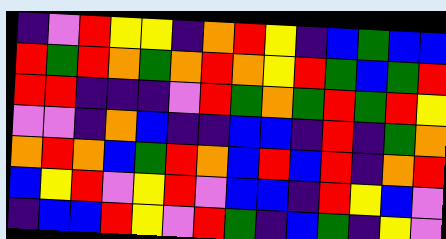[["indigo", "violet", "red", "yellow", "yellow", "indigo", "orange", "red", "yellow", "indigo", "blue", "green", "blue", "blue"], ["red", "green", "red", "orange", "green", "orange", "red", "orange", "yellow", "red", "green", "blue", "green", "red"], ["red", "red", "indigo", "indigo", "indigo", "violet", "red", "green", "orange", "green", "red", "green", "red", "yellow"], ["violet", "violet", "indigo", "orange", "blue", "indigo", "indigo", "blue", "blue", "indigo", "red", "indigo", "green", "orange"], ["orange", "red", "orange", "blue", "green", "red", "orange", "blue", "red", "blue", "red", "indigo", "orange", "red"], ["blue", "yellow", "red", "violet", "yellow", "red", "violet", "blue", "blue", "indigo", "red", "yellow", "blue", "violet"], ["indigo", "blue", "blue", "red", "yellow", "violet", "red", "green", "indigo", "blue", "green", "indigo", "yellow", "violet"]]